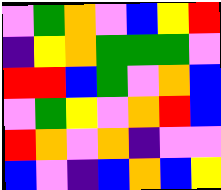[["violet", "green", "orange", "violet", "blue", "yellow", "red"], ["indigo", "yellow", "orange", "green", "green", "green", "violet"], ["red", "red", "blue", "green", "violet", "orange", "blue"], ["violet", "green", "yellow", "violet", "orange", "red", "blue"], ["red", "orange", "violet", "orange", "indigo", "violet", "violet"], ["blue", "violet", "indigo", "blue", "orange", "blue", "yellow"]]